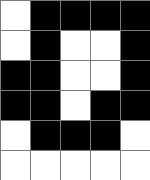[["white", "black", "black", "black", "black"], ["white", "black", "white", "white", "black"], ["black", "black", "white", "white", "black"], ["black", "black", "white", "black", "black"], ["white", "black", "black", "black", "white"], ["white", "white", "white", "white", "white"]]